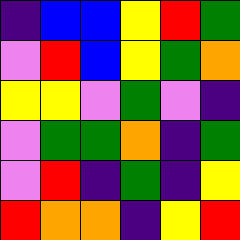[["indigo", "blue", "blue", "yellow", "red", "green"], ["violet", "red", "blue", "yellow", "green", "orange"], ["yellow", "yellow", "violet", "green", "violet", "indigo"], ["violet", "green", "green", "orange", "indigo", "green"], ["violet", "red", "indigo", "green", "indigo", "yellow"], ["red", "orange", "orange", "indigo", "yellow", "red"]]